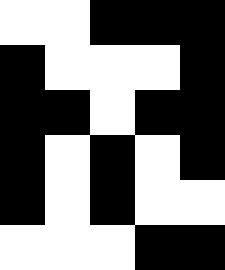[["white", "white", "black", "black", "black"], ["black", "white", "white", "white", "black"], ["black", "black", "white", "black", "black"], ["black", "white", "black", "white", "black"], ["black", "white", "black", "white", "white"], ["white", "white", "white", "black", "black"]]